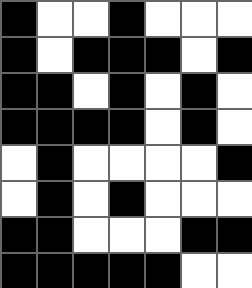[["black", "white", "white", "black", "white", "white", "white"], ["black", "white", "black", "black", "black", "white", "black"], ["black", "black", "white", "black", "white", "black", "white"], ["black", "black", "black", "black", "white", "black", "white"], ["white", "black", "white", "white", "white", "white", "black"], ["white", "black", "white", "black", "white", "white", "white"], ["black", "black", "white", "white", "white", "black", "black"], ["black", "black", "black", "black", "black", "white", "white"]]